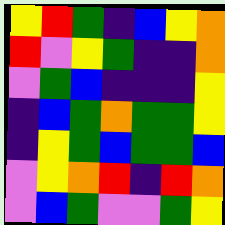[["yellow", "red", "green", "indigo", "blue", "yellow", "orange"], ["red", "violet", "yellow", "green", "indigo", "indigo", "orange"], ["violet", "green", "blue", "indigo", "indigo", "indigo", "yellow"], ["indigo", "blue", "green", "orange", "green", "green", "yellow"], ["indigo", "yellow", "green", "blue", "green", "green", "blue"], ["violet", "yellow", "orange", "red", "indigo", "red", "orange"], ["violet", "blue", "green", "violet", "violet", "green", "yellow"]]